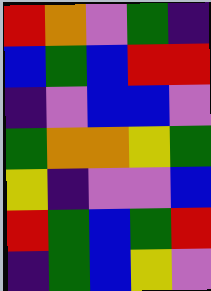[["red", "orange", "violet", "green", "indigo"], ["blue", "green", "blue", "red", "red"], ["indigo", "violet", "blue", "blue", "violet"], ["green", "orange", "orange", "yellow", "green"], ["yellow", "indigo", "violet", "violet", "blue"], ["red", "green", "blue", "green", "red"], ["indigo", "green", "blue", "yellow", "violet"]]